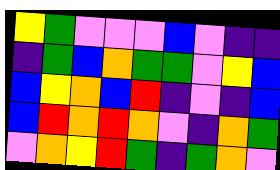[["yellow", "green", "violet", "violet", "violet", "blue", "violet", "indigo", "indigo"], ["indigo", "green", "blue", "orange", "green", "green", "violet", "yellow", "blue"], ["blue", "yellow", "orange", "blue", "red", "indigo", "violet", "indigo", "blue"], ["blue", "red", "orange", "red", "orange", "violet", "indigo", "orange", "green"], ["violet", "orange", "yellow", "red", "green", "indigo", "green", "orange", "violet"]]